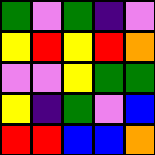[["green", "violet", "green", "indigo", "violet"], ["yellow", "red", "yellow", "red", "orange"], ["violet", "violet", "yellow", "green", "green"], ["yellow", "indigo", "green", "violet", "blue"], ["red", "red", "blue", "blue", "orange"]]